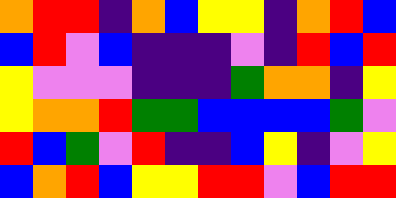[["orange", "red", "red", "indigo", "orange", "blue", "yellow", "yellow", "indigo", "orange", "red", "blue"], ["blue", "red", "violet", "blue", "indigo", "indigo", "indigo", "violet", "indigo", "red", "blue", "red"], ["yellow", "violet", "violet", "violet", "indigo", "indigo", "indigo", "green", "orange", "orange", "indigo", "yellow"], ["yellow", "orange", "orange", "red", "green", "green", "blue", "blue", "blue", "blue", "green", "violet"], ["red", "blue", "green", "violet", "red", "indigo", "indigo", "blue", "yellow", "indigo", "violet", "yellow"], ["blue", "orange", "red", "blue", "yellow", "yellow", "red", "red", "violet", "blue", "red", "red"]]